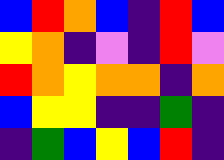[["blue", "red", "orange", "blue", "indigo", "red", "blue"], ["yellow", "orange", "indigo", "violet", "indigo", "red", "violet"], ["red", "orange", "yellow", "orange", "orange", "indigo", "orange"], ["blue", "yellow", "yellow", "indigo", "indigo", "green", "indigo"], ["indigo", "green", "blue", "yellow", "blue", "red", "indigo"]]